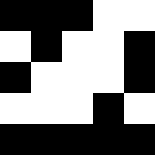[["black", "black", "black", "white", "white"], ["white", "black", "white", "white", "black"], ["black", "white", "white", "white", "black"], ["white", "white", "white", "black", "white"], ["black", "black", "black", "black", "black"]]